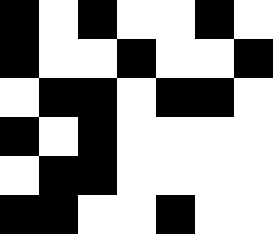[["black", "white", "black", "white", "white", "black", "white"], ["black", "white", "white", "black", "white", "white", "black"], ["white", "black", "black", "white", "black", "black", "white"], ["black", "white", "black", "white", "white", "white", "white"], ["white", "black", "black", "white", "white", "white", "white"], ["black", "black", "white", "white", "black", "white", "white"]]